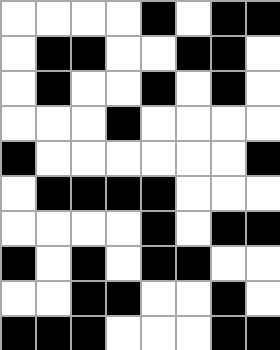[["white", "white", "white", "white", "black", "white", "black", "black"], ["white", "black", "black", "white", "white", "black", "black", "white"], ["white", "black", "white", "white", "black", "white", "black", "white"], ["white", "white", "white", "black", "white", "white", "white", "white"], ["black", "white", "white", "white", "white", "white", "white", "black"], ["white", "black", "black", "black", "black", "white", "white", "white"], ["white", "white", "white", "white", "black", "white", "black", "black"], ["black", "white", "black", "white", "black", "black", "white", "white"], ["white", "white", "black", "black", "white", "white", "black", "white"], ["black", "black", "black", "white", "white", "white", "black", "black"]]